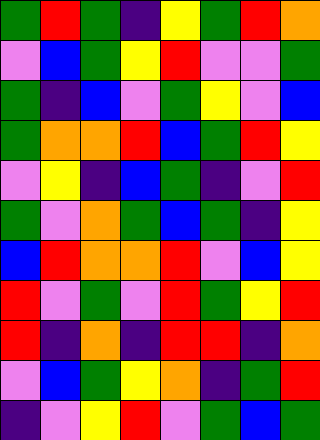[["green", "red", "green", "indigo", "yellow", "green", "red", "orange"], ["violet", "blue", "green", "yellow", "red", "violet", "violet", "green"], ["green", "indigo", "blue", "violet", "green", "yellow", "violet", "blue"], ["green", "orange", "orange", "red", "blue", "green", "red", "yellow"], ["violet", "yellow", "indigo", "blue", "green", "indigo", "violet", "red"], ["green", "violet", "orange", "green", "blue", "green", "indigo", "yellow"], ["blue", "red", "orange", "orange", "red", "violet", "blue", "yellow"], ["red", "violet", "green", "violet", "red", "green", "yellow", "red"], ["red", "indigo", "orange", "indigo", "red", "red", "indigo", "orange"], ["violet", "blue", "green", "yellow", "orange", "indigo", "green", "red"], ["indigo", "violet", "yellow", "red", "violet", "green", "blue", "green"]]